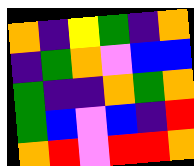[["orange", "indigo", "yellow", "green", "indigo", "orange"], ["indigo", "green", "orange", "violet", "blue", "blue"], ["green", "indigo", "indigo", "orange", "green", "orange"], ["green", "blue", "violet", "blue", "indigo", "red"], ["orange", "red", "violet", "red", "red", "orange"]]